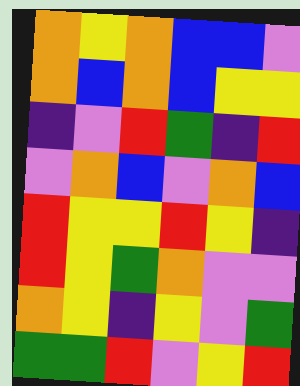[["orange", "yellow", "orange", "blue", "blue", "violet"], ["orange", "blue", "orange", "blue", "yellow", "yellow"], ["indigo", "violet", "red", "green", "indigo", "red"], ["violet", "orange", "blue", "violet", "orange", "blue"], ["red", "yellow", "yellow", "red", "yellow", "indigo"], ["red", "yellow", "green", "orange", "violet", "violet"], ["orange", "yellow", "indigo", "yellow", "violet", "green"], ["green", "green", "red", "violet", "yellow", "red"]]